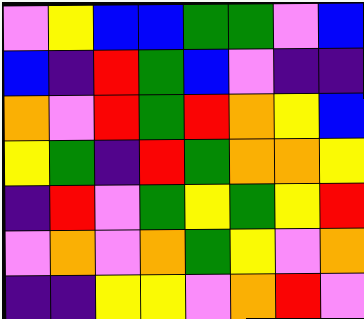[["violet", "yellow", "blue", "blue", "green", "green", "violet", "blue"], ["blue", "indigo", "red", "green", "blue", "violet", "indigo", "indigo"], ["orange", "violet", "red", "green", "red", "orange", "yellow", "blue"], ["yellow", "green", "indigo", "red", "green", "orange", "orange", "yellow"], ["indigo", "red", "violet", "green", "yellow", "green", "yellow", "red"], ["violet", "orange", "violet", "orange", "green", "yellow", "violet", "orange"], ["indigo", "indigo", "yellow", "yellow", "violet", "orange", "red", "violet"]]